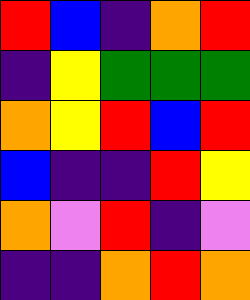[["red", "blue", "indigo", "orange", "red"], ["indigo", "yellow", "green", "green", "green"], ["orange", "yellow", "red", "blue", "red"], ["blue", "indigo", "indigo", "red", "yellow"], ["orange", "violet", "red", "indigo", "violet"], ["indigo", "indigo", "orange", "red", "orange"]]